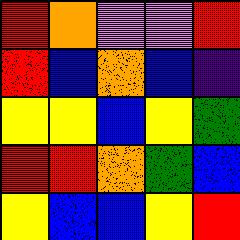[["red", "orange", "violet", "violet", "red"], ["red", "blue", "orange", "blue", "indigo"], ["yellow", "yellow", "blue", "yellow", "green"], ["red", "red", "orange", "green", "blue"], ["yellow", "blue", "blue", "yellow", "red"]]